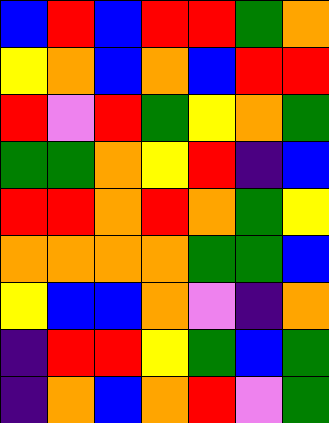[["blue", "red", "blue", "red", "red", "green", "orange"], ["yellow", "orange", "blue", "orange", "blue", "red", "red"], ["red", "violet", "red", "green", "yellow", "orange", "green"], ["green", "green", "orange", "yellow", "red", "indigo", "blue"], ["red", "red", "orange", "red", "orange", "green", "yellow"], ["orange", "orange", "orange", "orange", "green", "green", "blue"], ["yellow", "blue", "blue", "orange", "violet", "indigo", "orange"], ["indigo", "red", "red", "yellow", "green", "blue", "green"], ["indigo", "orange", "blue", "orange", "red", "violet", "green"]]